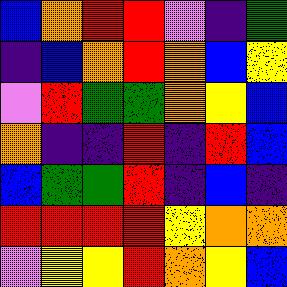[["blue", "orange", "red", "red", "violet", "indigo", "green"], ["indigo", "blue", "orange", "red", "orange", "blue", "yellow"], ["violet", "red", "green", "green", "orange", "yellow", "blue"], ["orange", "indigo", "indigo", "red", "indigo", "red", "blue"], ["blue", "green", "green", "red", "indigo", "blue", "indigo"], ["red", "red", "red", "red", "yellow", "orange", "orange"], ["violet", "yellow", "yellow", "red", "orange", "yellow", "blue"]]